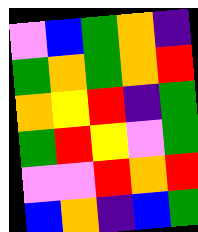[["violet", "blue", "green", "orange", "indigo"], ["green", "orange", "green", "orange", "red"], ["orange", "yellow", "red", "indigo", "green"], ["green", "red", "yellow", "violet", "green"], ["violet", "violet", "red", "orange", "red"], ["blue", "orange", "indigo", "blue", "green"]]